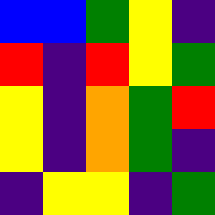[["blue", "blue", "green", "yellow", "indigo"], ["red", "indigo", "red", "yellow", "green"], ["yellow", "indigo", "orange", "green", "red"], ["yellow", "indigo", "orange", "green", "indigo"], ["indigo", "yellow", "yellow", "indigo", "green"]]